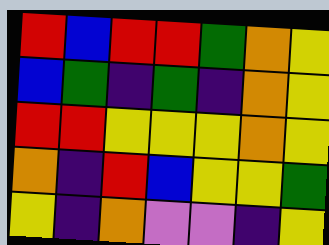[["red", "blue", "red", "red", "green", "orange", "yellow"], ["blue", "green", "indigo", "green", "indigo", "orange", "yellow"], ["red", "red", "yellow", "yellow", "yellow", "orange", "yellow"], ["orange", "indigo", "red", "blue", "yellow", "yellow", "green"], ["yellow", "indigo", "orange", "violet", "violet", "indigo", "yellow"]]